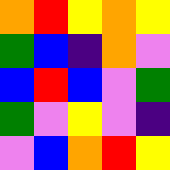[["orange", "red", "yellow", "orange", "yellow"], ["green", "blue", "indigo", "orange", "violet"], ["blue", "red", "blue", "violet", "green"], ["green", "violet", "yellow", "violet", "indigo"], ["violet", "blue", "orange", "red", "yellow"]]